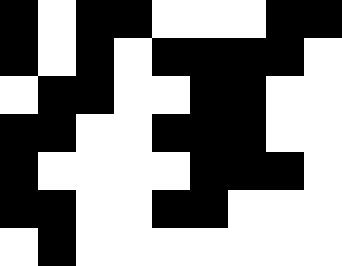[["black", "white", "black", "black", "white", "white", "white", "black", "black"], ["black", "white", "black", "white", "black", "black", "black", "black", "white"], ["white", "black", "black", "white", "white", "black", "black", "white", "white"], ["black", "black", "white", "white", "black", "black", "black", "white", "white"], ["black", "white", "white", "white", "white", "black", "black", "black", "white"], ["black", "black", "white", "white", "black", "black", "white", "white", "white"], ["white", "black", "white", "white", "white", "white", "white", "white", "white"]]